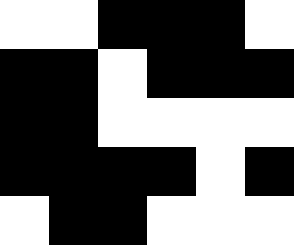[["white", "white", "black", "black", "black", "white"], ["black", "black", "white", "black", "black", "black"], ["black", "black", "white", "white", "white", "white"], ["black", "black", "black", "black", "white", "black"], ["white", "black", "black", "white", "white", "white"]]